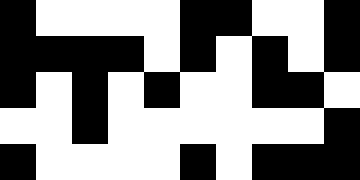[["black", "white", "white", "white", "white", "black", "black", "white", "white", "black"], ["black", "black", "black", "black", "white", "black", "white", "black", "white", "black"], ["black", "white", "black", "white", "black", "white", "white", "black", "black", "white"], ["white", "white", "black", "white", "white", "white", "white", "white", "white", "black"], ["black", "white", "white", "white", "white", "black", "white", "black", "black", "black"]]